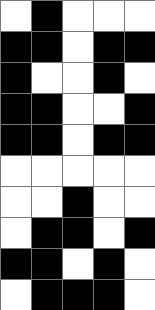[["white", "black", "white", "white", "white"], ["black", "black", "white", "black", "black"], ["black", "white", "white", "black", "white"], ["black", "black", "white", "white", "black"], ["black", "black", "white", "black", "black"], ["white", "white", "white", "white", "white"], ["white", "white", "black", "white", "white"], ["white", "black", "black", "white", "black"], ["black", "black", "white", "black", "white"], ["white", "black", "black", "black", "white"]]